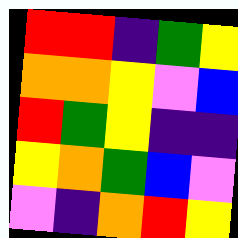[["red", "red", "indigo", "green", "yellow"], ["orange", "orange", "yellow", "violet", "blue"], ["red", "green", "yellow", "indigo", "indigo"], ["yellow", "orange", "green", "blue", "violet"], ["violet", "indigo", "orange", "red", "yellow"]]